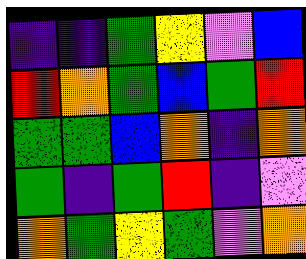[["indigo", "indigo", "green", "yellow", "violet", "blue"], ["red", "orange", "green", "blue", "green", "red"], ["green", "green", "blue", "orange", "indigo", "orange"], ["green", "indigo", "green", "red", "indigo", "violet"], ["orange", "green", "yellow", "green", "violet", "orange"]]